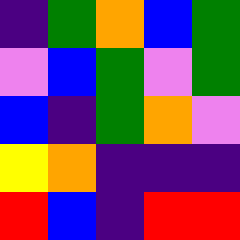[["indigo", "green", "orange", "blue", "green"], ["violet", "blue", "green", "violet", "green"], ["blue", "indigo", "green", "orange", "violet"], ["yellow", "orange", "indigo", "indigo", "indigo"], ["red", "blue", "indigo", "red", "red"]]